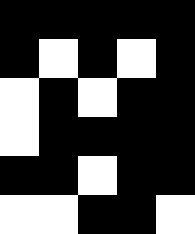[["black", "black", "black", "black", "black"], ["black", "white", "black", "white", "black"], ["white", "black", "white", "black", "black"], ["white", "black", "black", "black", "black"], ["black", "black", "white", "black", "black"], ["white", "white", "black", "black", "white"]]